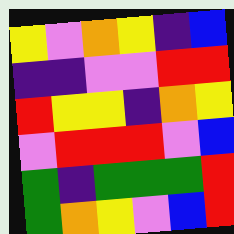[["yellow", "violet", "orange", "yellow", "indigo", "blue"], ["indigo", "indigo", "violet", "violet", "red", "red"], ["red", "yellow", "yellow", "indigo", "orange", "yellow"], ["violet", "red", "red", "red", "violet", "blue"], ["green", "indigo", "green", "green", "green", "red"], ["green", "orange", "yellow", "violet", "blue", "red"]]